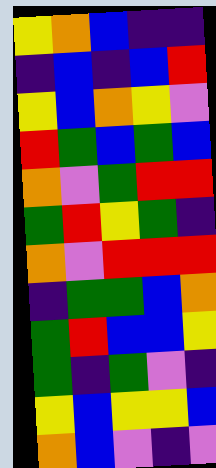[["yellow", "orange", "blue", "indigo", "indigo"], ["indigo", "blue", "indigo", "blue", "red"], ["yellow", "blue", "orange", "yellow", "violet"], ["red", "green", "blue", "green", "blue"], ["orange", "violet", "green", "red", "red"], ["green", "red", "yellow", "green", "indigo"], ["orange", "violet", "red", "red", "red"], ["indigo", "green", "green", "blue", "orange"], ["green", "red", "blue", "blue", "yellow"], ["green", "indigo", "green", "violet", "indigo"], ["yellow", "blue", "yellow", "yellow", "blue"], ["orange", "blue", "violet", "indigo", "violet"]]